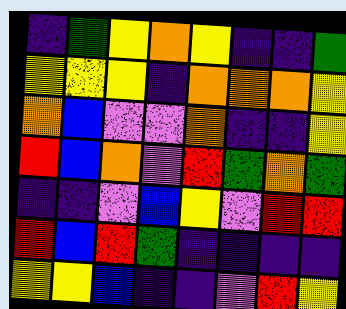[["indigo", "green", "yellow", "orange", "yellow", "indigo", "indigo", "green"], ["yellow", "yellow", "yellow", "indigo", "orange", "orange", "orange", "yellow"], ["orange", "blue", "violet", "violet", "orange", "indigo", "indigo", "yellow"], ["red", "blue", "orange", "violet", "red", "green", "orange", "green"], ["indigo", "indigo", "violet", "blue", "yellow", "violet", "red", "red"], ["red", "blue", "red", "green", "indigo", "indigo", "indigo", "indigo"], ["yellow", "yellow", "blue", "indigo", "indigo", "violet", "red", "yellow"]]